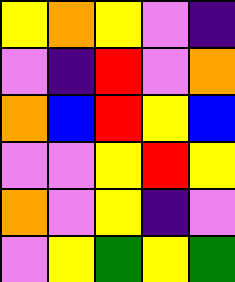[["yellow", "orange", "yellow", "violet", "indigo"], ["violet", "indigo", "red", "violet", "orange"], ["orange", "blue", "red", "yellow", "blue"], ["violet", "violet", "yellow", "red", "yellow"], ["orange", "violet", "yellow", "indigo", "violet"], ["violet", "yellow", "green", "yellow", "green"]]